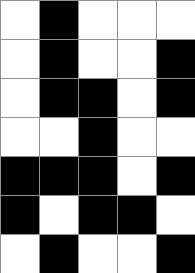[["white", "black", "white", "white", "white"], ["white", "black", "white", "white", "black"], ["white", "black", "black", "white", "black"], ["white", "white", "black", "white", "white"], ["black", "black", "black", "white", "black"], ["black", "white", "black", "black", "white"], ["white", "black", "white", "white", "black"]]